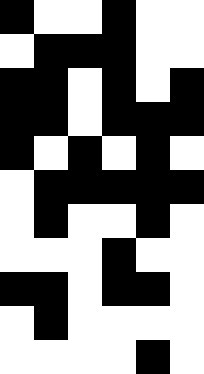[["black", "white", "white", "black", "white", "white"], ["white", "black", "black", "black", "white", "white"], ["black", "black", "white", "black", "white", "black"], ["black", "black", "white", "black", "black", "black"], ["black", "white", "black", "white", "black", "white"], ["white", "black", "black", "black", "black", "black"], ["white", "black", "white", "white", "black", "white"], ["white", "white", "white", "black", "white", "white"], ["black", "black", "white", "black", "black", "white"], ["white", "black", "white", "white", "white", "white"], ["white", "white", "white", "white", "black", "white"]]